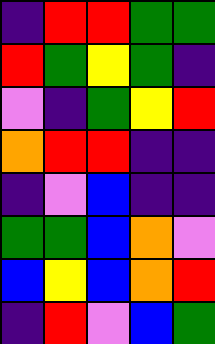[["indigo", "red", "red", "green", "green"], ["red", "green", "yellow", "green", "indigo"], ["violet", "indigo", "green", "yellow", "red"], ["orange", "red", "red", "indigo", "indigo"], ["indigo", "violet", "blue", "indigo", "indigo"], ["green", "green", "blue", "orange", "violet"], ["blue", "yellow", "blue", "orange", "red"], ["indigo", "red", "violet", "blue", "green"]]